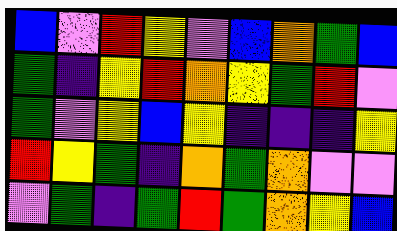[["blue", "violet", "red", "yellow", "violet", "blue", "orange", "green", "blue"], ["green", "indigo", "yellow", "red", "orange", "yellow", "green", "red", "violet"], ["green", "violet", "yellow", "blue", "yellow", "indigo", "indigo", "indigo", "yellow"], ["red", "yellow", "green", "indigo", "orange", "green", "orange", "violet", "violet"], ["violet", "green", "indigo", "green", "red", "green", "orange", "yellow", "blue"]]